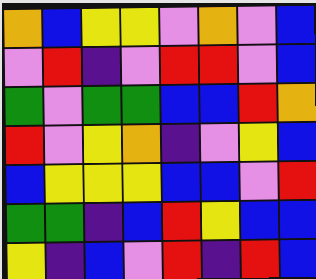[["orange", "blue", "yellow", "yellow", "violet", "orange", "violet", "blue"], ["violet", "red", "indigo", "violet", "red", "red", "violet", "blue"], ["green", "violet", "green", "green", "blue", "blue", "red", "orange"], ["red", "violet", "yellow", "orange", "indigo", "violet", "yellow", "blue"], ["blue", "yellow", "yellow", "yellow", "blue", "blue", "violet", "red"], ["green", "green", "indigo", "blue", "red", "yellow", "blue", "blue"], ["yellow", "indigo", "blue", "violet", "red", "indigo", "red", "blue"]]